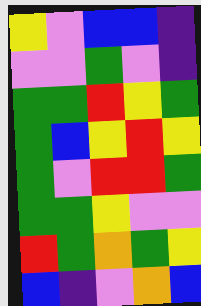[["yellow", "violet", "blue", "blue", "indigo"], ["violet", "violet", "green", "violet", "indigo"], ["green", "green", "red", "yellow", "green"], ["green", "blue", "yellow", "red", "yellow"], ["green", "violet", "red", "red", "green"], ["green", "green", "yellow", "violet", "violet"], ["red", "green", "orange", "green", "yellow"], ["blue", "indigo", "violet", "orange", "blue"]]